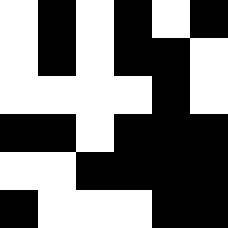[["white", "black", "white", "black", "white", "black"], ["white", "black", "white", "black", "black", "white"], ["white", "white", "white", "white", "black", "white"], ["black", "black", "white", "black", "black", "black"], ["white", "white", "black", "black", "black", "black"], ["black", "white", "white", "white", "black", "black"]]